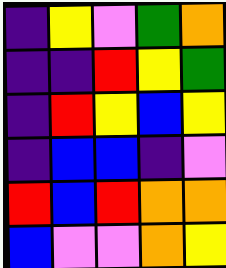[["indigo", "yellow", "violet", "green", "orange"], ["indigo", "indigo", "red", "yellow", "green"], ["indigo", "red", "yellow", "blue", "yellow"], ["indigo", "blue", "blue", "indigo", "violet"], ["red", "blue", "red", "orange", "orange"], ["blue", "violet", "violet", "orange", "yellow"]]